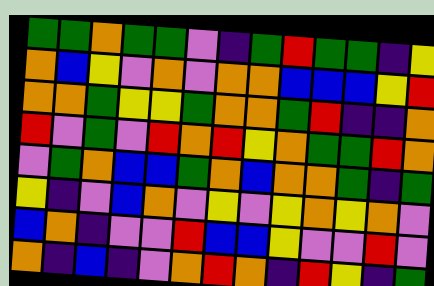[["green", "green", "orange", "green", "green", "violet", "indigo", "green", "red", "green", "green", "indigo", "yellow"], ["orange", "blue", "yellow", "violet", "orange", "violet", "orange", "orange", "blue", "blue", "blue", "yellow", "red"], ["orange", "orange", "green", "yellow", "yellow", "green", "orange", "orange", "green", "red", "indigo", "indigo", "orange"], ["red", "violet", "green", "violet", "red", "orange", "red", "yellow", "orange", "green", "green", "red", "orange"], ["violet", "green", "orange", "blue", "blue", "green", "orange", "blue", "orange", "orange", "green", "indigo", "green"], ["yellow", "indigo", "violet", "blue", "orange", "violet", "yellow", "violet", "yellow", "orange", "yellow", "orange", "violet"], ["blue", "orange", "indigo", "violet", "violet", "red", "blue", "blue", "yellow", "violet", "violet", "red", "violet"], ["orange", "indigo", "blue", "indigo", "violet", "orange", "red", "orange", "indigo", "red", "yellow", "indigo", "green"]]